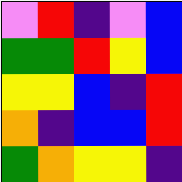[["violet", "red", "indigo", "violet", "blue"], ["green", "green", "red", "yellow", "blue"], ["yellow", "yellow", "blue", "indigo", "red"], ["orange", "indigo", "blue", "blue", "red"], ["green", "orange", "yellow", "yellow", "indigo"]]